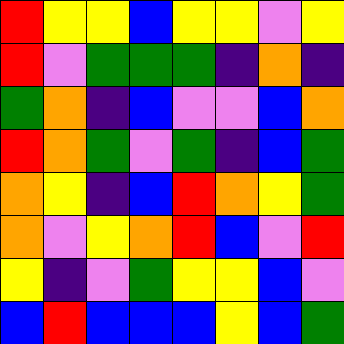[["red", "yellow", "yellow", "blue", "yellow", "yellow", "violet", "yellow"], ["red", "violet", "green", "green", "green", "indigo", "orange", "indigo"], ["green", "orange", "indigo", "blue", "violet", "violet", "blue", "orange"], ["red", "orange", "green", "violet", "green", "indigo", "blue", "green"], ["orange", "yellow", "indigo", "blue", "red", "orange", "yellow", "green"], ["orange", "violet", "yellow", "orange", "red", "blue", "violet", "red"], ["yellow", "indigo", "violet", "green", "yellow", "yellow", "blue", "violet"], ["blue", "red", "blue", "blue", "blue", "yellow", "blue", "green"]]